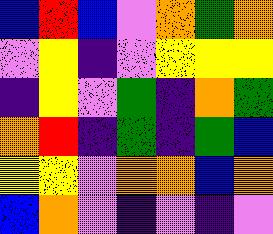[["blue", "red", "blue", "violet", "orange", "green", "orange"], ["violet", "yellow", "indigo", "violet", "yellow", "yellow", "yellow"], ["indigo", "yellow", "violet", "green", "indigo", "orange", "green"], ["orange", "red", "indigo", "green", "indigo", "green", "blue"], ["yellow", "yellow", "violet", "orange", "orange", "blue", "orange"], ["blue", "orange", "violet", "indigo", "violet", "indigo", "violet"]]